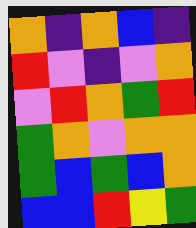[["orange", "indigo", "orange", "blue", "indigo"], ["red", "violet", "indigo", "violet", "orange"], ["violet", "red", "orange", "green", "red"], ["green", "orange", "violet", "orange", "orange"], ["green", "blue", "green", "blue", "orange"], ["blue", "blue", "red", "yellow", "green"]]